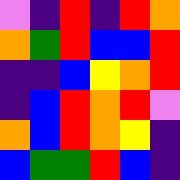[["violet", "indigo", "red", "indigo", "red", "orange"], ["orange", "green", "red", "blue", "blue", "red"], ["indigo", "indigo", "blue", "yellow", "orange", "red"], ["indigo", "blue", "red", "orange", "red", "violet"], ["orange", "blue", "red", "orange", "yellow", "indigo"], ["blue", "green", "green", "red", "blue", "indigo"]]